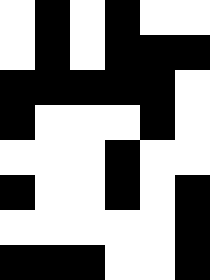[["white", "black", "white", "black", "white", "white"], ["white", "black", "white", "black", "black", "black"], ["black", "black", "black", "black", "black", "white"], ["black", "white", "white", "white", "black", "white"], ["white", "white", "white", "black", "white", "white"], ["black", "white", "white", "black", "white", "black"], ["white", "white", "white", "white", "white", "black"], ["black", "black", "black", "white", "white", "black"]]